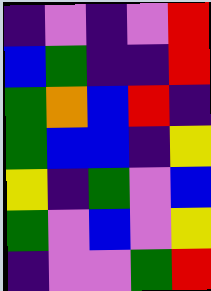[["indigo", "violet", "indigo", "violet", "red"], ["blue", "green", "indigo", "indigo", "red"], ["green", "orange", "blue", "red", "indigo"], ["green", "blue", "blue", "indigo", "yellow"], ["yellow", "indigo", "green", "violet", "blue"], ["green", "violet", "blue", "violet", "yellow"], ["indigo", "violet", "violet", "green", "red"]]